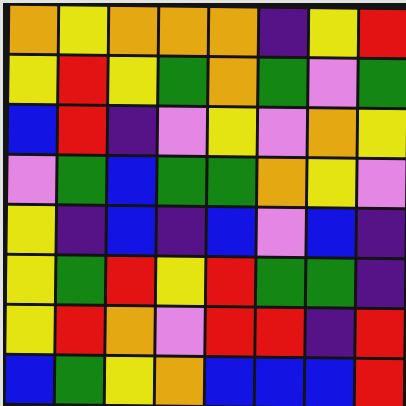[["orange", "yellow", "orange", "orange", "orange", "indigo", "yellow", "red"], ["yellow", "red", "yellow", "green", "orange", "green", "violet", "green"], ["blue", "red", "indigo", "violet", "yellow", "violet", "orange", "yellow"], ["violet", "green", "blue", "green", "green", "orange", "yellow", "violet"], ["yellow", "indigo", "blue", "indigo", "blue", "violet", "blue", "indigo"], ["yellow", "green", "red", "yellow", "red", "green", "green", "indigo"], ["yellow", "red", "orange", "violet", "red", "red", "indigo", "red"], ["blue", "green", "yellow", "orange", "blue", "blue", "blue", "red"]]